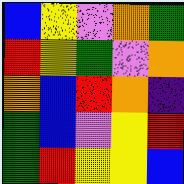[["blue", "yellow", "violet", "orange", "green"], ["red", "yellow", "green", "violet", "orange"], ["orange", "blue", "red", "orange", "indigo"], ["green", "blue", "violet", "yellow", "red"], ["green", "red", "yellow", "yellow", "blue"]]